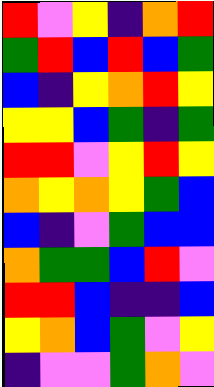[["red", "violet", "yellow", "indigo", "orange", "red"], ["green", "red", "blue", "red", "blue", "green"], ["blue", "indigo", "yellow", "orange", "red", "yellow"], ["yellow", "yellow", "blue", "green", "indigo", "green"], ["red", "red", "violet", "yellow", "red", "yellow"], ["orange", "yellow", "orange", "yellow", "green", "blue"], ["blue", "indigo", "violet", "green", "blue", "blue"], ["orange", "green", "green", "blue", "red", "violet"], ["red", "red", "blue", "indigo", "indigo", "blue"], ["yellow", "orange", "blue", "green", "violet", "yellow"], ["indigo", "violet", "violet", "green", "orange", "violet"]]